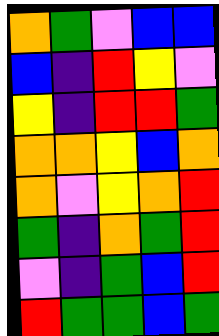[["orange", "green", "violet", "blue", "blue"], ["blue", "indigo", "red", "yellow", "violet"], ["yellow", "indigo", "red", "red", "green"], ["orange", "orange", "yellow", "blue", "orange"], ["orange", "violet", "yellow", "orange", "red"], ["green", "indigo", "orange", "green", "red"], ["violet", "indigo", "green", "blue", "red"], ["red", "green", "green", "blue", "green"]]